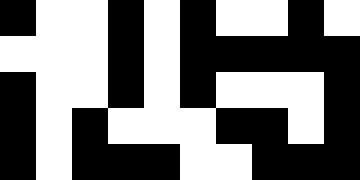[["black", "white", "white", "black", "white", "black", "white", "white", "black", "white"], ["white", "white", "white", "black", "white", "black", "black", "black", "black", "black"], ["black", "white", "white", "black", "white", "black", "white", "white", "white", "black"], ["black", "white", "black", "white", "white", "white", "black", "black", "white", "black"], ["black", "white", "black", "black", "black", "white", "white", "black", "black", "black"]]